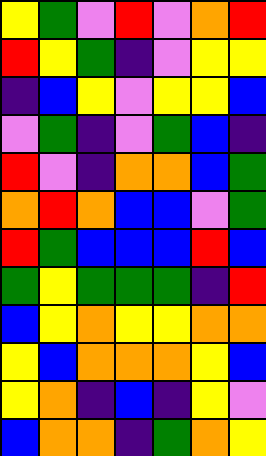[["yellow", "green", "violet", "red", "violet", "orange", "red"], ["red", "yellow", "green", "indigo", "violet", "yellow", "yellow"], ["indigo", "blue", "yellow", "violet", "yellow", "yellow", "blue"], ["violet", "green", "indigo", "violet", "green", "blue", "indigo"], ["red", "violet", "indigo", "orange", "orange", "blue", "green"], ["orange", "red", "orange", "blue", "blue", "violet", "green"], ["red", "green", "blue", "blue", "blue", "red", "blue"], ["green", "yellow", "green", "green", "green", "indigo", "red"], ["blue", "yellow", "orange", "yellow", "yellow", "orange", "orange"], ["yellow", "blue", "orange", "orange", "orange", "yellow", "blue"], ["yellow", "orange", "indigo", "blue", "indigo", "yellow", "violet"], ["blue", "orange", "orange", "indigo", "green", "orange", "yellow"]]